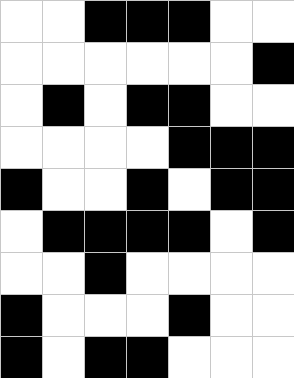[["white", "white", "black", "black", "black", "white", "white"], ["white", "white", "white", "white", "white", "white", "black"], ["white", "black", "white", "black", "black", "white", "white"], ["white", "white", "white", "white", "black", "black", "black"], ["black", "white", "white", "black", "white", "black", "black"], ["white", "black", "black", "black", "black", "white", "black"], ["white", "white", "black", "white", "white", "white", "white"], ["black", "white", "white", "white", "black", "white", "white"], ["black", "white", "black", "black", "white", "white", "white"]]